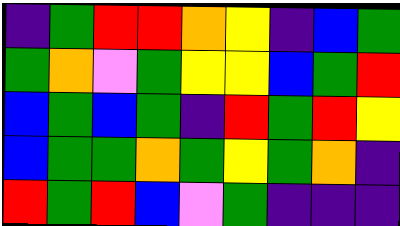[["indigo", "green", "red", "red", "orange", "yellow", "indigo", "blue", "green"], ["green", "orange", "violet", "green", "yellow", "yellow", "blue", "green", "red"], ["blue", "green", "blue", "green", "indigo", "red", "green", "red", "yellow"], ["blue", "green", "green", "orange", "green", "yellow", "green", "orange", "indigo"], ["red", "green", "red", "blue", "violet", "green", "indigo", "indigo", "indigo"]]